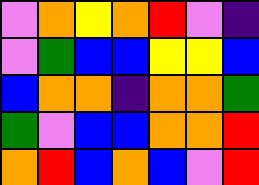[["violet", "orange", "yellow", "orange", "red", "violet", "indigo"], ["violet", "green", "blue", "blue", "yellow", "yellow", "blue"], ["blue", "orange", "orange", "indigo", "orange", "orange", "green"], ["green", "violet", "blue", "blue", "orange", "orange", "red"], ["orange", "red", "blue", "orange", "blue", "violet", "red"]]